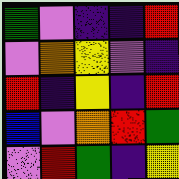[["green", "violet", "indigo", "indigo", "red"], ["violet", "orange", "yellow", "violet", "indigo"], ["red", "indigo", "yellow", "indigo", "red"], ["blue", "violet", "orange", "red", "green"], ["violet", "red", "green", "indigo", "yellow"]]